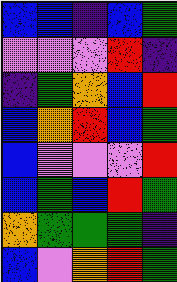[["blue", "blue", "indigo", "blue", "green"], ["violet", "violet", "violet", "red", "indigo"], ["indigo", "green", "orange", "blue", "red"], ["blue", "orange", "red", "blue", "green"], ["blue", "violet", "violet", "violet", "red"], ["blue", "green", "blue", "red", "green"], ["orange", "green", "green", "green", "indigo"], ["blue", "violet", "orange", "red", "green"]]